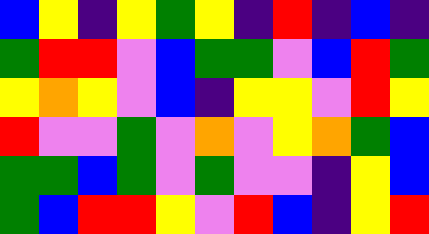[["blue", "yellow", "indigo", "yellow", "green", "yellow", "indigo", "red", "indigo", "blue", "indigo"], ["green", "red", "red", "violet", "blue", "green", "green", "violet", "blue", "red", "green"], ["yellow", "orange", "yellow", "violet", "blue", "indigo", "yellow", "yellow", "violet", "red", "yellow"], ["red", "violet", "violet", "green", "violet", "orange", "violet", "yellow", "orange", "green", "blue"], ["green", "green", "blue", "green", "violet", "green", "violet", "violet", "indigo", "yellow", "blue"], ["green", "blue", "red", "red", "yellow", "violet", "red", "blue", "indigo", "yellow", "red"]]